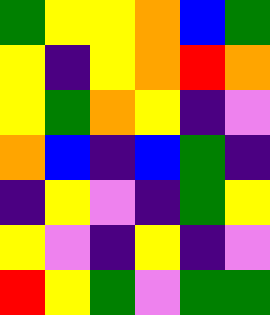[["green", "yellow", "yellow", "orange", "blue", "green"], ["yellow", "indigo", "yellow", "orange", "red", "orange"], ["yellow", "green", "orange", "yellow", "indigo", "violet"], ["orange", "blue", "indigo", "blue", "green", "indigo"], ["indigo", "yellow", "violet", "indigo", "green", "yellow"], ["yellow", "violet", "indigo", "yellow", "indigo", "violet"], ["red", "yellow", "green", "violet", "green", "green"]]